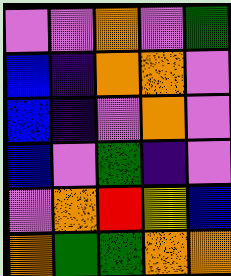[["violet", "violet", "orange", "violet", "green"], ["blue", "indigo", "orange", "orange", "violet"], ["blue", "indigo", "violet", "orange", "violet"], ["blue", "violet", "green", "indigo", "violet"], ["violet", "orange", "red", "yellow", "blue"], ["orange", "green", "green", "orange", "orange"]]